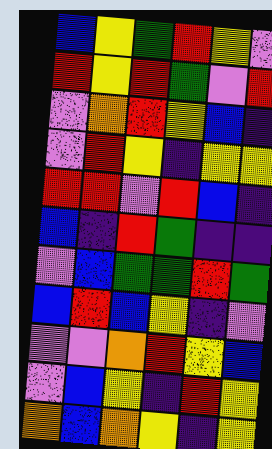[["blue", "yellow", "green", "red", "yellow", "violet"], ["red", "yellow", "red", "green", "violet", "red"], ["violet", "orange", "red", "yellow", "blue", "indigo"], ["violet", "red", "yellow", "indigo", "yellow", "yellow"], ["red", "red", "violet", "red", "blue", "indigo"], ["blue", "indigo", "red", "green", "indigo", "indigo"], ["violet", "blue", "green", "green", "red", "green"], ["blue", "red", "blue", "yellow", "indigo", "violet"], ["violet", "violet", "orange", "red", "yellow", "blue"], ["violet", "blue", "yellow", "indigo", "red", "yellow"], ["orange", "blue", "orange", "yellow", "indigo", "yellow"]]